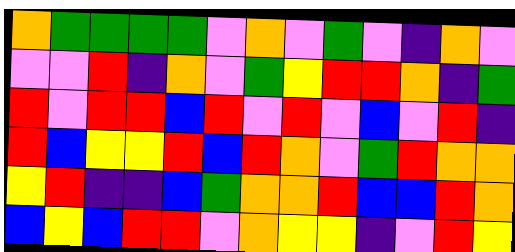[["orange", "green", "green", "green", "green", "violet", "orange", "violet", "green", "violet", "indigo", "orange", "violet"], ["violet", "violet", "red", "indigo", "orange", "violet", "green", "yellow", "red", "red", "orange", "indigo", "green"], ["red", "violet", "red", "red", "blue", "red", "violet", "red", "violet", "blue", "violet", "red", "indigo"], ["red", "blue", "yellow", "yellow", "red", "blue", "red", "orange", "violet", "green", "red", "orange", "orange"], ["yellow", "red", "indigo", "indigo", "blue", "green", "orange", "orange", "red", "blue", "blue", "red", "orange"], ["blue", "yellow", "blue", "red", "red", "violet", "orange", "yellow", "yellow", "indigo", "violet", "red", "yellow"]]